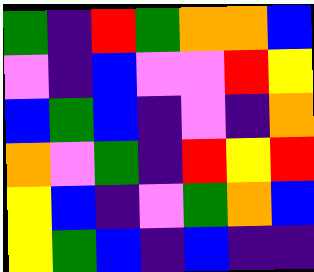[["green", "indigo", "red", "green", "orange", "orange", "blue"], ["violet", "indigo", "blue", "violet", "violet", "red", "yellow"], ["blue", "green", "blue", "indigo", "violet", "indigo", "orange"], ["orange", "violet", "green", "indigo", "red", "yellow", "red"], ["yellow", "blue", "indigo", "violet", "green", "orange", "blue"], ["yellow", "green", "blue", "indigo", "blue", "indigo", "indigo"]]